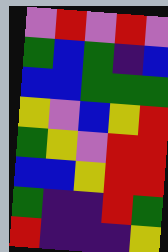[["violet", "red", "violet", "red", "violet"], ["green", "blue", "green", "indigo", "blue"], ["blue", "blue", "green", "green", "green"], ["yellow", "violet", "blue", "yellow", "red"], ["green", "yellow", "violet", "red", "red"], ["blue", "blue", "yellow", "red", "red"], ["green", "indigo", "indigo", "red", "green"], ["red", "indigo", "indigo", "indigo", "yellow"]]